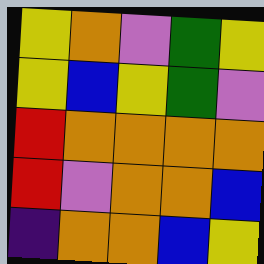[["yellow", "orange", "violet", "green", "yellow"], ["yellow", "blue", "yellow", "green", "violet"], ["red", "orange", "orange", "orange", "orange"], ["red", "violet", "orange", "orange", "blue"], ["indigo", "orange", "orange", "blue", "yellow"]]